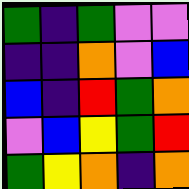[["green", "indigo", "green", "violet", "violet"], ["indigo", "indigo", "orange", "violet", "blue"], ["blue", "indigo", "red", "green", "orange"], ["violet", "blue", "yellow", "green", "red"], ["green", "yellow", "orange", "indigo", "orange"]]